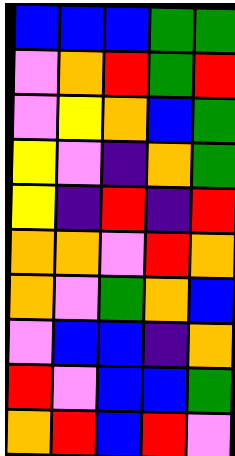[["blue", "blue", "blue", "green", "green"], ["violet", "orange", "red", "green", "red"], ["violet", "yellow", "orange", "blue", "green"], ["yellow", "violet", "indigo", "orange", "green"], ["yellow", "indigo", "red", "indigo", "red"], ["orange", "orange", "violet", "red", "orange"], ["orange", "violet", "green", "orange", "blue"], ["violet", "blue", "blue", "indigo", "orange"], ["red", "violet", "blue", "blue", "green"], ["orange", "red", "blue", "red", "violet"]]